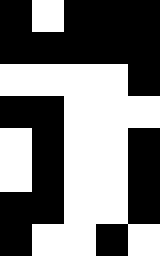[["black", "white", "black", "black", "black"], ["black", "black", "black", "black", "black"], ["white", "white", "white", "white", "black"], ["black", "black", "white", "white", "white"], ["white", "black", "white", "white", "black"], ["white", "black", "white", "white", "black"], ["black", "black", "white", "white", "black"], ["black", "white", "white", "black", "white"]]